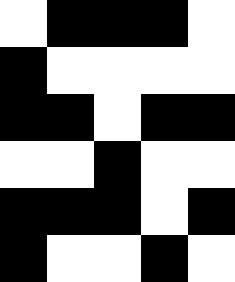[["white", "black", "black", "black", "white"], ["black", "white", "white", "white", "white"], ["black", "black", "white", "black", "black"], ["white", "white", "black", "white", "white"], ["black", "black", "black", "white", "black"], ["black", "white", "white", "black", "white"]]